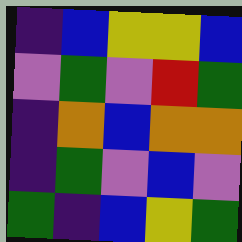[["indigo", "blue", "yellow", "yellow", "blue"], ["violet", "green", "violet", "red", "green"], ["indigo", "orange", "blue", "orange", "orange"], ["indigo", "green", "violet", "blue", "violet"], ["green", "indigo", "blue", "yellow", "green"]]